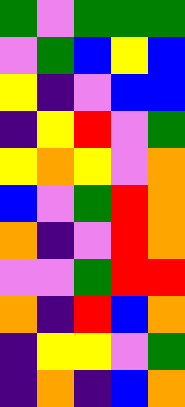[["green", "violet", "green", "green", "green"], ["violet", "green", "blue", "yellow", "blue"], ["yellow", "indigo", "violet", "blue", "blue"], ["indigo", "yellow", "red", "violet", "green"], ["yellow", "orange", "yellow", "violet", "orange"], ["blue", "violet", "green", "red", "orange"], ["orange", "indigo", "violet", "red", "orange"], ["violet", "violet", "green", "red", "red"], ["orange", "indigo", "red", "blue", "orange"], ["indigo", "yellow", "yellow", "violet", "green"], ["indigo", "orange", "indigo", "blue", "orange"]]